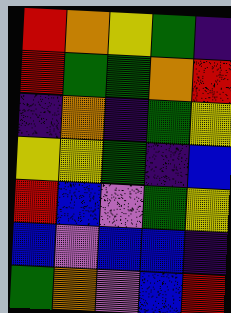[["red", "orange", "yellow", "green", "indigo"], ["red", "green", "green", "orange", "red"], ["indigo", "orange", "indigo", "green", "yellow"], ["yellow", "yellow", "green", "indigo", "blue"], ["red", "blue", "violet", "green", "yellow"], ["blue", "violet", "blue", "blue", "indigo"], ["green", "orange", "violet", "blue", "red"]]